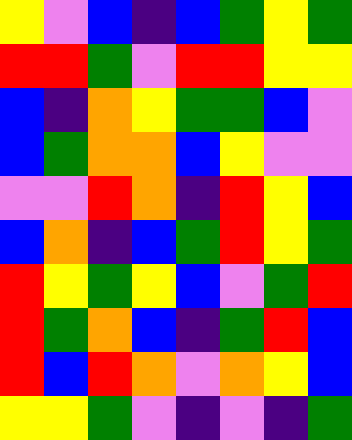[["yellow", "violet", "blue", "indigo", "blue", "green", "yellow", "green"], ["red", "red", "green", "violet", "red", "red", "yellow", "yellow"], ["blue", "indigo", "orange", "yellow", "green", "green", "blue", "violet"], ["blue", "green", "orange", "orange", "blue", "yellow", "violet", "violet"], ["violet", "violet", "red", "orange", "indigo", "red", "yellow", "blue"], ["blue", "orange", "indigo", "blue", "green", "red", "yellow", "green"], ["red", "yellow", "green", "yellow", "blue", "violet", "green", "red"], ["red", "green", "orange", "blue", "indigo", "green", "red", "blue"], ["red", "blue", "red", "orange", "violet", "orange", "yellow", "blue"], ["yellow", "yellow", "green", "violet", "indigo", "violet", "indigo", "green"]]